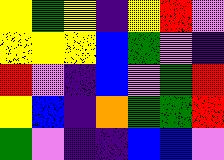[["yellow", "green", "yellow", "indigo", "yellow", "red", "violet"], ["yellow", "yellow", "yellow", "blue", "green", "violet", "indigo"], ["red", "violet", "indigo", "blue", "violet", "green", "red"], ["yellow", "blue", "indigo", "orange", "green", "green", "red"], ["green", "violet", "indigo", "indigo", "blue", "blue", "violet"]]